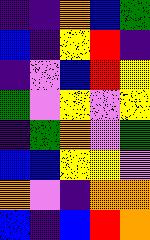[["indigo", "indigo", "orange", "blue", "green"], ["blue", "indigo", "yellow", "red", "indigo"], ["indigo", "violet", "blue", "red", "yellow"], ["green", "violet", "yellow", "violet", "yellow"], ["indigo", "green", "orange", "violet", "green"], ["blue", "blue", "yellow", "yellow", "violet"], ["orange", "violet", "indigo", "orange", "orange"], ["blue", "indigo", "blue", "red", "orange"]]